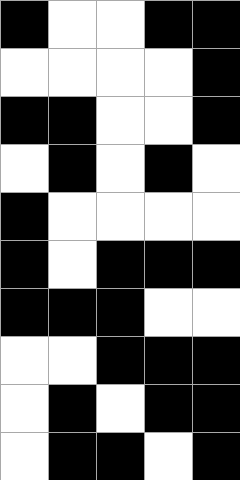[["black", "white", "white", "black", "black"], ["white", "white", "white", "white", "black"], ["black", "black", "white", "white", "black"], ["white", "black", "white", "black", "white"], ["black", "white", "white", "white", "white"], ["black", "white", "black", "black", "black"], ["black", "black", "black", "white", "white"], ["white", "white", "black", "black", "black"], ["white", "black", "white", "black", "black"], ["white", "black", "black", "white", "black"]]